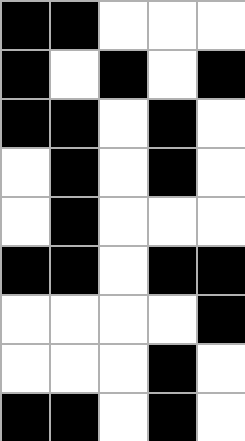[["black", "black", "white", "white", "white"], ["black", "white", "black", "white", "black"], ["black", "black", "white", "black", "white"], ["white", "black", "white", "black", "white"], ["white", "black", "white", "white", "white"], ["black", "black", "white", "black", "black"], ["white", "white", "white", "white", "black"], ["white", "white", "white", "black", "white"], ["black", "black", "white", "black", "white"]]